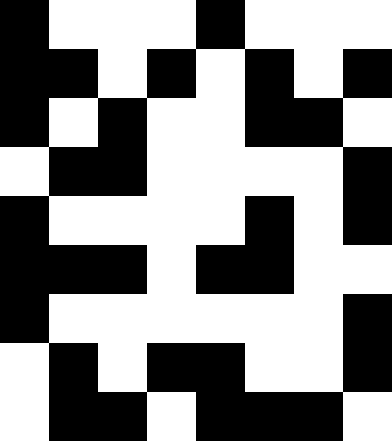[["black", "white", "white", "white", "black", "white", "white", "white"], ["black", "black", "white", "black", "white", "black", "white", "black"], ["black", "white", "black", "white", "white", "black", "black", "white"], ["white", "black", "black", "white", "white", "white", "white", "black"], ["black", "white", "white", "white", "white", "black", "white", "black"], ["black", "black", "black", "white", "black", "black", "white", "white"], ["black", "white", "white", "white", "white", "white", "white", "black"], ["white", "black", "white", "black", "black", "white", "white", "black"], ["white", "black", "black", "white", "black", "black", "black", "white"]]